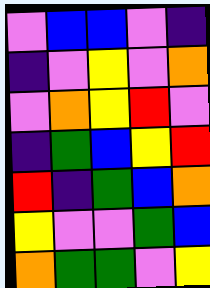[["violet", "blue", "blue", "violet", "indigo"], ["indigo", "violet", "yellow", "violet", "orange"], ["violet", "orange", "yellow", "red", "violet"], ["indigo", "green", "blue", "yellow", "red"], ["red", "indigo", "green", "blue", "orange"], ["yellow", "violet", "violet", "green", "blue"], ["orange", "green", "green", "violet", "yellow"]]